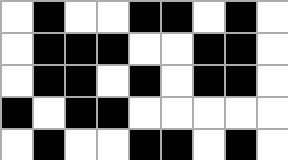[["white", "black", "white", "white", "black", "black", "white", "black", "white"], ["white", "black", "black", "black", "white", "white", "black", "black", "white"], ["white", "black", "black", "white", "black", "white", "black", "black", "white"], ["black", "white", "black", "black", "white", "white", "white", "white", "white"], ["white", "black", "white", "white", "black", "black", "white", "black", "white"]]